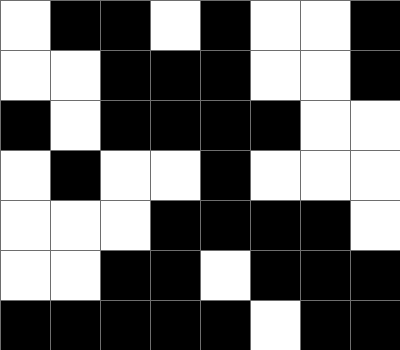[["white", "black", "black", "white", "black", "white", "white", "black"], ["white", "white", "black", "black", "black", "white", "white", "black"], ["black", "white", "black", "black", "black", "black", "white", "white"], ["white", "black", "white", "white", "black", "white", "white", "white"], ["white", "white", "white", "black", "black", "black", "black", "white"], ["white", "white", "black", "black", "white", "black", "black", "black"], ["black", "black", "black", "black", "black", "white", "black", "black"]]